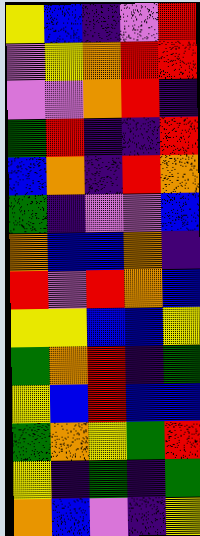[["yellow", "blue", "indigo", "violet", "red"], ["violet", "yellow", "orange", "red", "red"], ["violet", "violet", "orange", "red", "indigo"], ["green", "red", "indigo", "indigo", "red"], ["blue", "orange", "indigo", "red", "orange"], ["green", "indigo", "violet", "violet", "blue"], ["orange", "blue", "blue", "orange", "indigo"], ["red", "violet", "red", "orange", "blue"], ["yellow", "yellow", "blue", "blue", "yellow"], ["green", "orange", "red", "indigo", "green"], ["yellow", "blue", "red", "blue", "blue"], ["green", "orange", "yellow", "green", "red"], ["yellow", "indigo", "green", "indigo", "green"], ["orange", "blue", "violet", "indigo", "yellow"]]